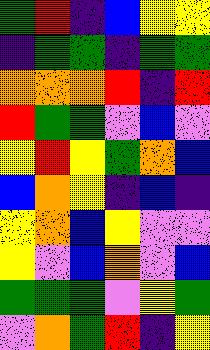[["green", "red", "indigo", "blue", "yellow", "yellow"], ["indigo", "green", "green", "indigo", "green", "green"], ["orange", "orange", "orange", "red", "indigo", "red"], ["red", "green", "green", "violet", "blue", "violet"], ["yellow", "red", "yellow", "green", "orange", "blue"], ["blue", "orange", "yellow", "indigo", "blue", "indigo"], ["yellow", "orange", "blue", "yellow", "violet", "violet"], ["yellow", "violet", "blue", "orange", "violet", "blue"], ["green", "green", "green", "violet", "yellow", "green"], ["violet", "orange", "green", "red", "indigo", "yellow"]]